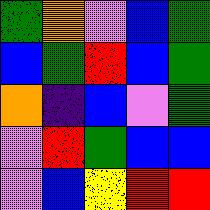[["green", "orange", "violet", "blue", "green"], ["blue", "green", "red", "blue", "green"], ["orange", "indigo", "blue", "violet", "green"], ["violet", "red", "green", "blue", "blue"], ["violet", "blue", "yellow", "red", "red"]]